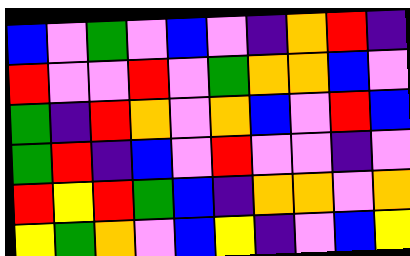[["blue", "violet", "green", "violet", "blue", "violet", "indigo", "orange", "red", "indigo"], ["red", "violet", "violet", "red", "violet", "green", "orange", "orange", "blue", "violet"], ["green", "indigo", "red", "orange", "violet", "orange", "blue", "violet", "red", "blue"], ["green", "red", "indigo", "blue", "violet", "red", "violet", "violet", "indigo", "violet"], ["red", "yellow", "red", "green", "blue", "indigo", "orange", "orange", "violet", "orange"], ["yellow", "green", "orange", "violet", "blue", "yellow", "indigo", "violet", "blue", "yellow"]]